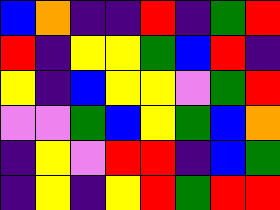[["blue", "orange", "indigo", "indigo", "red", "indigo", "green", "red"], ["red", "indigo", "yellow", "yellow", "green", "blue", "red", "indigo"], ["yellow", "indigo", "blue", "yellow", "yellow", "violet", "green", "red"], ["violet", "violet", "green", "blue", "yellow", "green", "blue", "orange"], ["indigo", "yellow", "violet", "red", "red", "indigo", "blue", "green"], ["indigo", "yellow", "indigo", "yellow", "red", "green", "red", "red"]]